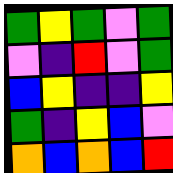[["green", "yellow", "green", "violet", "green"], ["violet", "indigo", "red", "violet", "green"], ["blue", "yellow", "indigo", "indigo", "yellow"], ["green", "indigo", "yellow", "blue", "violet"], ["orange", "blue", "orange", "blue", "red"]]